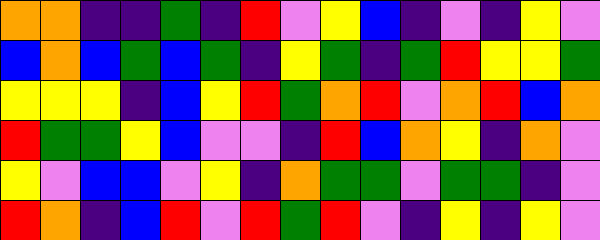[["orange", "orange", "indigo", "indigo", "green", "indigo", "red", "violet", "yellow", "blue", "indigo", "violet", "indigo", "yellow", "violet"], ["blue", "orange", "blue", "green", "blue", "green", "indigo", "yellow", "green", "indigo", "green", "red", "yellow", "yellow", "green"], ["yellow", "yellow", "yellow", "indigo", "blue", "yellow", "red", "green", "orange", "red", "violet", "orange", "red", "blue", "orange"], ["red", "green", "green", "yellow", "blue", "violet", "violet", "indigo", "red", "blue", "orange", "yellow", "indigo", "orange", "violet"], ["yellow", "violet", "blue", "blue", "violet", "yellow", "indigo", "orange", "green", "green", "violet", "green", "green", "indigo", "violet"], ["red", "orange", "indigo", "blue", "red", "violet", "red", "green", "red", "violet", "indigo", "yellow", "indigo", "yellow", "violet"]]